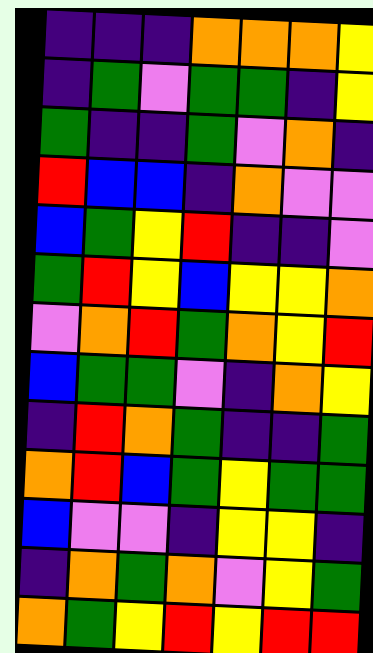[["indigo", "indigo", "indigo", "orange", "orange", "orange", "yellow"], ["indigo", "green", "violet", "green", "green", "indigo", "yellow"], ["green", "indigo", "indigo", "green", "violet", "orange", "indigo"], ["red", "blue", "blue", "indigo", "orange", "violet", "violet"], ["blue", "green", "yellow", "red", "indigo", "indigo", "violet"], ["green", "red", "yellow", "blue", "yellow", "yellow", "orange"], ["violet", "orange", "red", "green", "orange", "yellow", "red"], ["blue", "green", "green", "violet", "indigo", "orange", "yellow"], ["indigo", "red", "orange", "green", "indigo", "indigo", "green"], ["orange", "red", "blue", "green", "yellow", "green", "green"], ["blue", "violet", "violet", "indigo", "yellow", "yellow", "indigo"], ["indigo", "orange", "green", "orange", "violet", "yellow", "green"], ["orange", "green", "yellow", "red", "yellow", "red", "red"]]